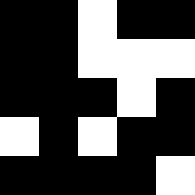[["black", "black", "white", "black", "black"], ["black", "black", "white", "white", "white"], ["black", "black", "black", "white", "black"], ["white", "black", "white", "black", "black"], ["black", "black", "black", "black", "white"]]